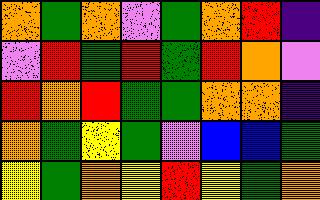[["orange", "green", "orange", "violet", "green", "orange", "red", "indigo"], ["violet", "red", "green", "red", "green", "red", "orange", "violet"], ["red", "orange", "red", "green", "green", "orange", "orange", "indigo"], ["orange", "green", "yellow", "green", "violet", "blue", "blue", "green"], ["yellow", "green", "orange", "yellow", "red", "yellow", "green", "orange"]]